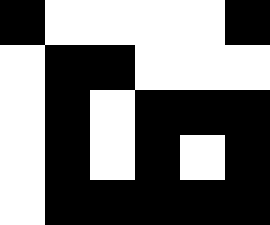[["black", "white", "white", "white", "white", "black"], ["white", "black", "black", "white", "white", "white"], ["white", "black", "white", "black", "black", "black"], ["white", "black", "white", "black", "white", "black"], ["white", "black", "black", "black", "black", "black"]]